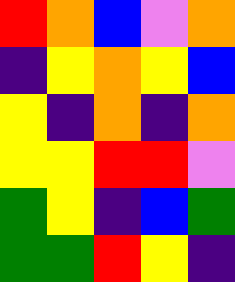[["red", "orange", "blue", "violet", "orange"], ["indigo", "yellow", "orange", "yellow", "blue"], ["yellow", "indigo", "orange", "indigo", "orange"], ["yellow", "yellow", "red", "red", "violet"], ["green", "yellow", "indigo", "blue", "green"], ["green", "green", "red", "yellow", "indigo"]]